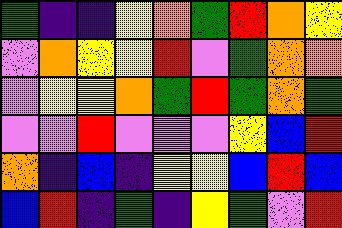[["green", "indigo", "indigo", "yellow", "orange", "green", "red", "orange", "yellow"], ["violet", "orange", "yellow", "yellow", "red", "violet", "green", "orange", "orange"], ["violet", "yellow", "yellow", "orange", "green", "red", "green", "orange", "green"], ["violet", "violet", "red", "violet", "violet", "violet", "yellow", "blue", "red"], ["orange", "indigo", "blue", "indigo", "yellow", "yellow", "blue", "red", "blue"], ["blue", "red", "indigo", "green", "indigo", "yellow", "green", "violet", "red"]]